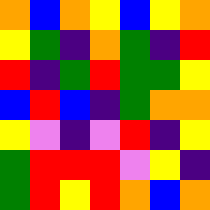[["orange", "blue", "orange", "yellow", "blue", "yellow", "orange"], ["yellow", "green", "indigo", "orange", "green", "indigo", "red"], ["red", "indigo", "green", "red", "green", "green", "yellow"], ["blue", "red", "blue", "indigo", "green", "orange", "orange"], ["yellow", "violet", "indigo", "violet", "red", "indigo", "yellow"], ["green", "red", "red", "red", "violet", "yellow", "indigo"], ["green", "red", "yellow", "red", "orange", "blue", "orange"]]